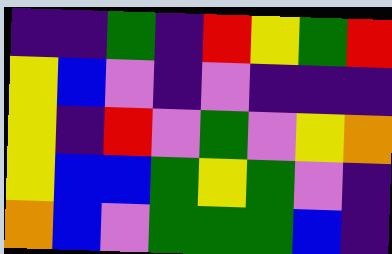[["indigo", "indigo", "green", "indigo", "red", "yellow", "green", "red"], ["yellow", "blue", "violet", "indigo", "violet", "indigo", "indigo", "indigo"], ["yellow", "indigo", "red", "violet", "green", "violet", "yellow", "orange"], ["yellow", "blue", "blue", "green", "yellow", "green", "violet", "indigo"], ["orange", "blue", "violet", "green", "green", "green", "blue", "indigo"]]